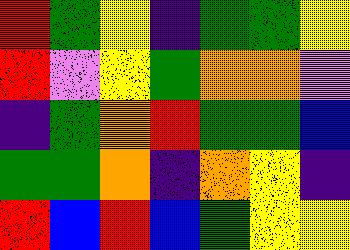[["red", "green", "yellow", "indigo", "green", "green", "yellow"], ["red", "violet", "yellow", "green", "orange", "orange", "violet"], ["indigo", "green", "orange", "red", "green", "green", "blue"], ["green", "green", "orange", "indigo", "orange", "yellow", "indigo"], ["red", "blue", "red", "blue", "green", "yellow", "yellow"]]